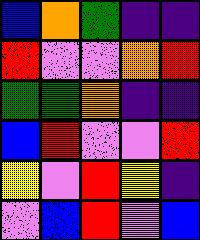[["blue", "orange", "green", "indigo", "indigo"], ["red", "violet", "violet", "orange", "red"], ["green", "green", "orange", "indigo", "indigo"], ["blue", "red", "violet", "violet", "red"], ["yellow", "violet", "red", "yellow", "indigo"], ["violet", "blue", "red", "violet", "blue"]]